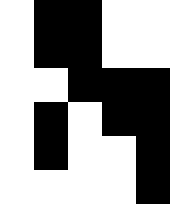[["white", "black", "black", "white", "white"], ["white", "black", "black", "white", "white"], ["white", "white", "black", "black", "black"], ["white", "black", "white", "black", "black"], ["white", "black", "white", "white", "black"], ["white", "white", "white", "white", "black"]]